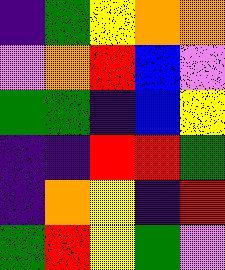[["indigo", "green", "yellow", "orange", "orange"], ["violet", "orange", "red", "blue", "violet"], ["green", "green", "indigo", "blue", "yellow"], ["indigo", "indigo", "red", "red", "green"], ["indigo", "orange", "yellow", "indigo", "red"], ["green", "red", "yellow", "green", "violet"]]